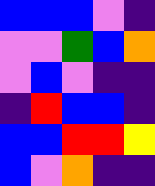[["blue", "blue", "blue", "violet", "indigo"], ["violet", "violet", "green", "blue", "orange"], ["violet", "blue", "violet", "indigo", "indigo"], ["indigo", "red", "blue", "blue", "indigo"], ["blue", "blue", "red", "red", "yellow"], ["blue", "violet", "orange", "indigo", "indigo"]]